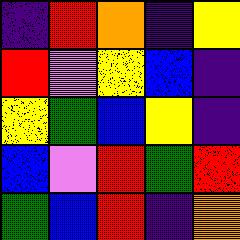[["indigo", "red", "orange", "indigo", "yellow"], ["red", "violet", "yellow", "blue", "indigo"], ["yellow", "green", "blue", "yellow", "indigo"], ["blue", "violet", "red", "green", "red"], ["green", "blue", "red", "indigo", "orange"]]